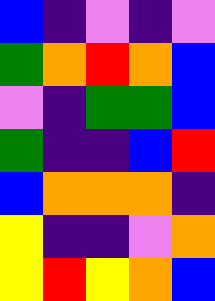[["blue", "indigo", "violet", "indigo", "violet"], ["green", "orange", "red", "orange", "blue"], ["violet", "indigo", "green", "green", "blue"], ["green", "indigo", "indigo", "blue", "red"], ["blue", "orange", "orange", "orange", "indigo"], ["yellow", "indigo", "indigo", "violet", "orange"], ["yellow", "red", "yellow", "orange", "blue"]]